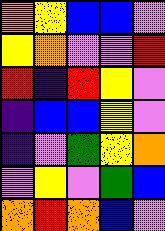[["orange", "yellow", "blue", "blue", "violet"], ["yellow", "orange", "violet", "violet", "red"], ["red", "indigo", "red", "yellow", "violet"], ["indigo", "blue", "blue", "yellow", "violet"], ["indigo", "violet", "green", "yellow", "orange"], ["violet", "yellow", "violet", "green", "blue"], ["orange", "red", "orange", "blue", "violet"]]